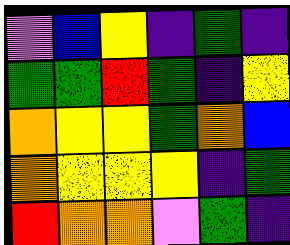[["violet", "blue", "yellow", "indigo", "green", "indigo"], ["green", "green", "red", "green", "indigo", "yellow"], ["orange", "yellow", "yellow", "green", "orange", "blue"], ["orange", "yellow", "yellow", "yellow", "indigo", "green"], ["red", "orange", "orange", "violet", "green", "indigo"]]